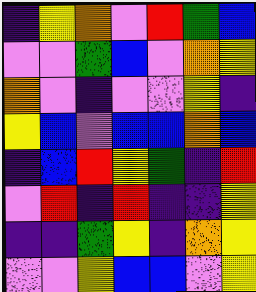[["indigo", "yellow", "orange", "violet", "red", "green", "blue"], ["violet", "violet", "green", "blue", "violet", "orange", "yellow"], ["orange", "violet", "indigo", "violet", "violet", "yellow", "indigo"], ["yellow", "blue", "violet", "blue", "blue", "orange", "blue"], ["indigo", "blue", "red", "yellow", "green", "indigo", "red"], ["violet", "red", "indigo", "red", "indigo", "indigo", "yellow"], ["indigo", "indigo", "green", "yellow", "indigo", "orange", "yellow"], ["violet", "violet", "yellow", "blue", "blue", "violet", "yellow"]]